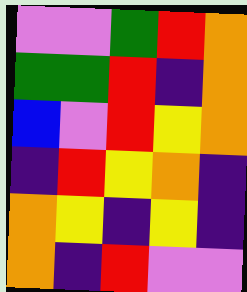[["violet", "violet", "green", "red", "orange"], ["green", "green", "red", "indigo", "orange"], ["blue", "violet", "red", "yellow", "orange"], ["indigo", "red", "yellow", "orange", "indigo"], ["orange", "yellow", "indigo", "yellow", "indigo"], ["orange", "indigo", "red", "violet", "violet"]]